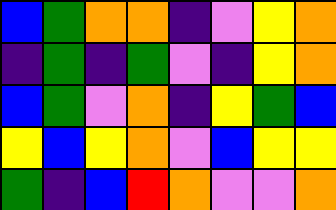[["blue", "green", "orange", "orange", "indigo", "violet", "yellow", "orange"], ["indigo", "green", "indigo", "green", "violet", "indigo", "yellow", "orange"], ["blue", "green", "violet", "orange", "indigo", "yellow", "green", "blue"], ["yellow", "blue", "yellow", "orange", "violet", "blue", "yellow", "yellow"], ["green", "indigo", "blue", "red", "orange", "violet", "violet", "orange"]]